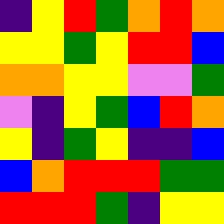[["indigo", "yellow", "red", "green", "orange", "red", "orange"], ["yellow", "yellow", "green", "yellow", "red", "red", "blue"], ["orange", "orange", "yellow", "yellow", "violet", "violet", "green"], ["violet", "indigo", "yellow", "green", "blue", "red", "orange"], ["yellow", "indigo", "green", "yellow", "indigo", "indigo", "blue"], ["blue", "orange", "red", "red", "red", "green", "green"], ["red", "red", "red", "green", "indigo", "yellow", "yellow"]]